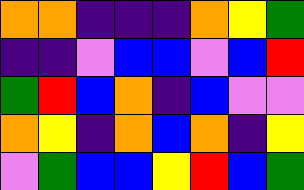[["orange", "orange", "indigo", "indigo", "indigo", "orange", "yellow", "green"], ["indigo", "indigo", "violet", "blue", "blue", "violet", "blue", "red"], ["green", "red", "blue", "orange", "indigo", "blue", "violet", "violet"], ["orange", "yellow", "indigo", "orange", "blue", "orange", "indigo", "yellow"], ["violet", "green", "blue", "blue", "yellow", "red", "blue", "green"]]